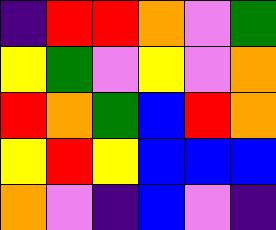[["indigo", "red", "red", "orange", "violet", "green"], ["yellow", "green", "violet", "yellow", "violet", "orange"], ["red", "orange", "green", "blue", "red", "orange"], ["yellow", "red", "yellow", "blue", "blue", "blue"], ["orange", "violet", "indigo", "blue", "violet", "indigo"]]